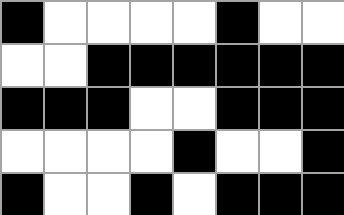[["black", "white", "white", "white", "white", "black", "white", "white"], ["white", "white", "black", "black", "black", "black", "black", "black"], ["black", "black", "black", "white", "white", "black", "black", "black"], ["white", "white", "white", "white", "black", "white", "white", "black"], ["black", "white", "white", "black", "white", "black", "black", "black"]]